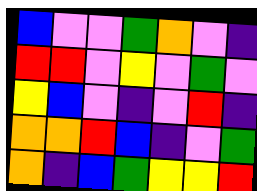[["blue", "violet", "violet", "green", "orange", "violet", "indigo"], ["red", "red", "violet", "yellow", "violet", "green", "violet"], ["yellow", "blue", "violet", "indigo", "violet", "red", "indigo"], ["orange", "orange", "red", "blue", "indigo", "violet", "green"], ["orange", "indigo", "blue", "green", "yellow", "yellow", "red"]]